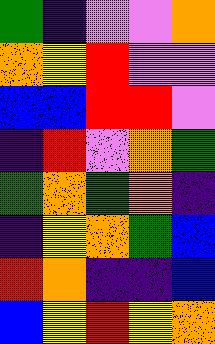[["green", "indigo", "violet", "violet", "orange"], ["orange", "yellow", "red", "violet", "violet"], ["blue", "blue", "red", "red", "violet"], ["indigo", "red", "violet", "orange", "green"], ["green", "orange", "green", "orange", "indigo"], ["indigo", "yellow", "orange", "green", "blue"], ["red", "orange", "indigo", "indigo", "blue"], ["blue", "yellow", "red", "yellow", "orange"]]